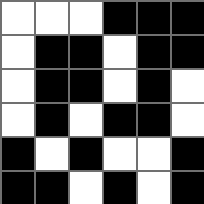[["white", "white", "white", "black", "black", "black"], ["white", "black", "black", "white", "black", "black"], ["white", "black", "black", "white", "black", "white"], ["white", "black", "white", "black", "black", "white"], ["black", "white", "black", "white", "white", "black"], ["black", "black", "white", "black", "white", "black"]]